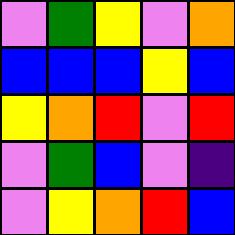[["violet", "green", "yellow", "violet", "orange"], ["blue", "blue", "blue", "yellow", "blue"], ["yellow", "orange", "red", "violet", "red"], ["violet", "green", "blue", "violet", "indigo"], ["violet", "yellow", "orange", "red", "blue"]]